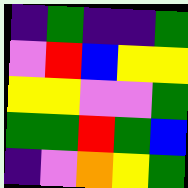[["indigo", "green", "indigo", "indigo", "green"], ["violet", "red", "blue", "yellow", "yellow"], ["yellow", "yellow", "violet", "violet", "green"], ["green", "green", "red", "green", "blue"], ["indigo", "violet", "orange", "yellow", "green"]]